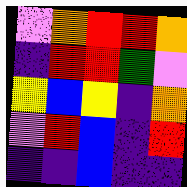[["violet", "orange", "red", "red", "orange"], ["indigo", "red", "red", "green", "violet"], ["yellow", "blue", "yellow", "indigo", "orange"], ["violet", "red", "blue", "indigo", "red"], ["indigo", "indigo", "blue", "indigo", "indigo"]]